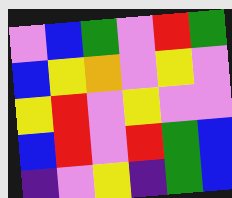[["violet", "blue", "green", "violet", "red", "green"], ["blue", "yellow", "orange", "violet", "yellow", "violet"], ["yellow", "red", "violet", "yellow", "violet", "violet"], ["blue", "red", "violet", "red", "green", "blue"], ["indigo", "violet", "yellow", "indigo", "green", "blue"]]